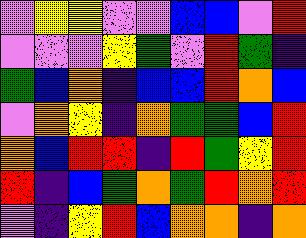[["violet", "yellow", "yellow", "violet", "violet", "blue", "blue", "violet", "red"], ["violet", "violet", "violet", "yellow", "green", "violet", "red", "green", "indigo"], ["green", "blue", "orange", "indigo", "blue", "blue", "red", "orange", "blue"], ["violet", "orange", "yellow", "indigo", "orange", "green", "green", "blue", "red"], ["orange", "blue", "red", "red", "indigo", "red", "green", "yellow", "red"], ["red", "indigo", "blue", "green", "orange", "green", "red", "orange", "red"], ["violet", "indigo", "yellow", "red", "blue", "orange", "orange", "indigo", "orange"]]